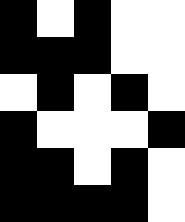[["black", "white", "black", "white", "white"], ["black", "black", "black", "white", "white"], ["white", "black", "white", "black", "white"], ["black", "white", "white", "white", "black"], ["black", "black", "white", "black", "white"], ["black", "black", "black", "black", "white"]]